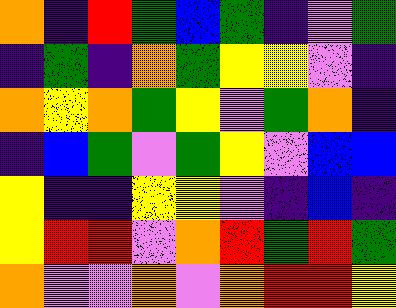[["orange", "indigo", "red", "green", "blue", "green", "indigo", "violet", "green"], ["indigo", "green", "indigo", "orange", "green", "yellow", "yellow", "violet", "indigo"], ["orange", "yellow", "orange", "green", "yellow", "violet", "green", "orange", "indigo"], ["indigo", "blue", "green", "violet", "green", "yellow", "violet", "blue", "blue"], ["yellow", "indigo", "indigo", "yellow", "yellow", "violet", "indigo", "blue", "indigo"], ["yellow", "red", "red", "violet", "orange", "red", "green", "red", "green"], ["orange", "violet", "violet", "orange", "violet", "orange", "red", "red", "yellow"]]